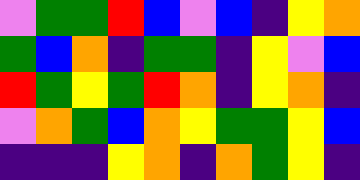[["violet", "green", "green", "red", "blue", "violet", "blue", "indigo", "yellow", "orange"], ["green", "blue", "orange", "indigo", "green", "green", "indigo", "yellow", "violet", "blue"], ["red", "green", "yellow", "green", "red", "orange", "indigo", "yellow", "orange", "indigo"], ["violet", "orange", "green", "blue", "orange", "yellow", "green", "green", "yellow", "blue"], ["indigo", "indigo", "indigo", "yellow", "orange", "indigo", "orange", "green", "yellow", "indigo"]]